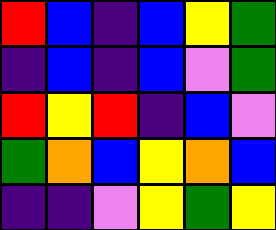[["red", "blue", "indigo", "blue", "yellow", "green"], ["indigo", "blue", "indigo", "blue", "violet", "green"], ["red", "yellow", "red", "indigo", "blue", "violet"], ["green", "orange", "blue", "yellow", "orange", "blue"], ["indigo", "indigo", "violet", "yellow", "green", "yellow"]]